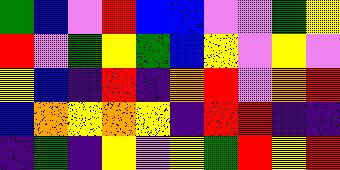[["green", "blue", "violet", "red", "blue", "blue", "violet", "violet", "green", "yellow"], ["red", "violet", "green", "yellow", "green", "blue", "yellow", "violet", "yellow", "violet"], ["yellow", "blue", "indigo", "red", "indigo", "orange", "red", "violet", "orange", "red"], ["blue", "orange", "yellow", "orange", "yellow", "indigo", "red", "red", "indigo", "indigo"], ["indigo", "green", "indigo", "yellow", "violet", "yellow", "green", "red", "yellow", "red"]]